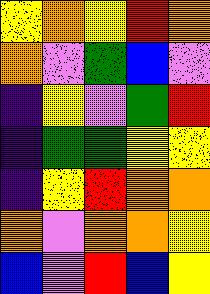[["yellow", "orange", "yellow", "red", "orange"], ["orange", "violet", "green", "blue", "violet"], ["indigo", "yellow", "violet", "green", "red"], ["indigo", "green", "green", "yellow", "yellow"], ["indigo", "yellow", "red", "orange", "orange"], ["orange", "violet", "orange", "orange", "yellow"], ["blue", "violet", "red", "blue", "yellow"]]